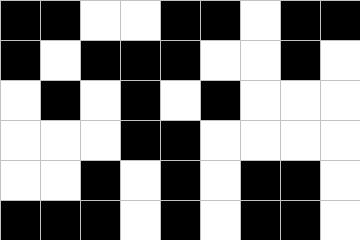[["black", "black", "white", "white", "black", "black", "white", "black", "black"], ["black", "white", "black", "black", "black", "white", "white", "black", "white"], ["white", "black", "white", "black", "white", "black", "white", "white", "white"], ["white", "white", "white", "black", "black", "white", "white", "white", "white"], ["white", "white", "black", "white", "black", "white", "black", "black", "white"], ["black", "black", "black", "white", "black", "white", "black", "black", "white"]]